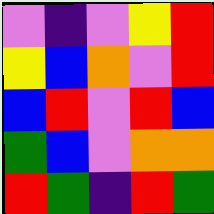[["violet", "indigo", "violet", "yellow", "red"], ["yellow", "blue", "orange", "violet", "red"], ["blue", "red", "violet", "red", "blue"], ["green", "blue", "violet", "orange", "orange"], ["red", "green", "indigo", "red", "green"]]